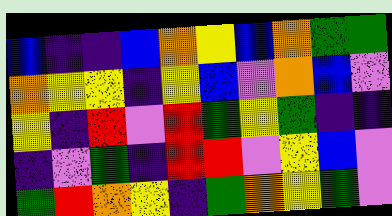[["blue", "indigo", "indigo", "blue", "orange", "yellow", "blue", "orange", "green", "green"], ["orange", "yellow", "yellow", "indigo", "yellow", "blue", "violet", "orange", "blue", "violet"], ["yellow", "indigo", "red", "violet", "red", "green", "yellow", "green", "indigo", "indigo"], ["indigo", "violet", "green", "indigo", "red", "red", "violet", "yellow", "blue", "violet"], ["green", "red", "orange", "yellow", "indigo", "green", "orange", "yellow", "green", "violet"]]